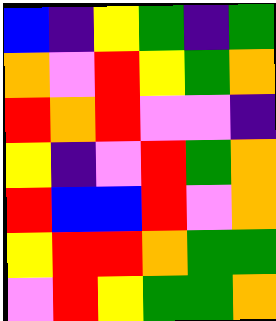[["blue", "indigo", "yellow", "green", "indigo", "green"], ["orange", "violet", "red", "yellow", "green", "orange"], ["red", "orange", "red", "violet", "violet", "indigo"], ["yellow", "indigo", "violet", "red", "green", "orange"], ["red", "blue", "blue", "red", "violet", "orange"], ["yellow", "red", "red", "orange", "green", "green"], ["violet", "red", "yellow", "green", "green", "orange"]]